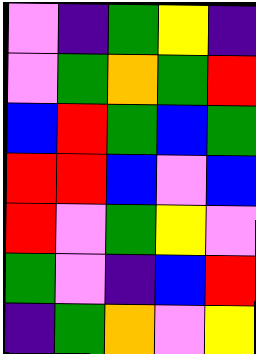[["violet", "indigo", "green", "yellow", "indigo"], ["violet", "green", "orange", "green", "red"], ["blue", "red", "green", "blue", "green"], ["red", "red", "blue", "violet", "blue"], ["red", "violet", "green", "yellow", "violet"], ["green", "violet", "indigo", "blue", "red"], ["indigo", "green", "orange", "violet", "yellow"]]